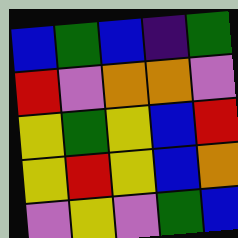[["blue", "green", "blue", "indigo", "green"], ["red", "violet", "orange", "orange", "violet"], ["yellow", "green", "yellow", "blue", "red"], ["yellow", "red", "yellow", "blue", "orange"], ["violet", "yellow", "violet", "green", "blue"]]